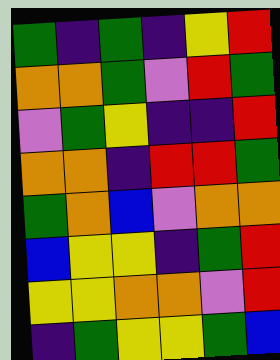[["green", "indigo", "green", "indigo", "yellow", "red"], ["orange", "orange", "green", "violet", "red", "green"], ["violet", "green", "yellow", "indigo", "indigo", "red"], ["orange", "orange", "indigo", "red", "red", "green"], ["green", "orange", "blue", "violet", "orange", "orange"], ["blue", "yellow", "yellow", "indigo", "green", "red"], ["yellow", "yellow", "orange", "orange", "violet", "red"], ["indigo", "green", "yellow", "yellow", "green", "blue"]]